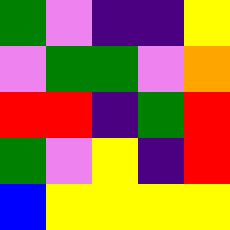[["green", "violet", "indigo", "indigo", "yellow"], ["violet", "green", "green", "violet", "orange"], ["red", "red", "indigo", "green", "red"], ["green", "violet", "yellow", "indigo", "red"], ["blue", "yellow", "yellow", "yellow", "yellow"]]